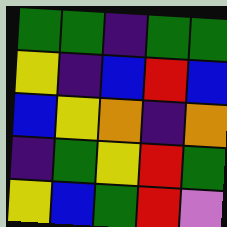[["green", "green", "indigo", "green", "green"], ["yellow", "indigo", "blue", "red", "blue"], ["blue", "yellow", "orange", "indigo", "orange"], ["indigo", "green", "yellow", "red", "green"], ["yellow", "blue", "green", "red", "violet"]]